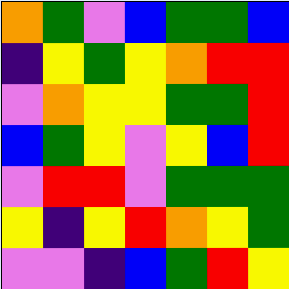[["orange", "green", "violet", "blue", "green", "green", "blue"], ["indigo", "yellow", "green", "yellow", "orange", "red", "red"], ["violet", "orange", "yellow", "yellow", "green", "green", "red"], ["blue", "green", "yellow", "violet", "yellow", "blue", "red"], ["violet", "red", "red", "violet", "green", "green", "green"], ["yellow", "indigo", "yellow", "red", "orange", "yellow", "green"], ["violet", "violet", "indigo", "blue", "green", "red", "yellow"]]